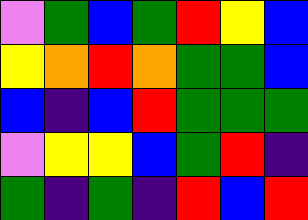[["violet", "green", "blue", "green", "red", "yellow", "blue"], ["yellow", "orange", "red", "orange", "green", "green", "blue"], ["blue", "indigo", "blue", "red", "green", "green", "green"], ["violet", "yellow", "yellow", "blue", "green", "red", "indigo"], ["green", "indigo", "green", "indigo", "red", "blue", "red"]]